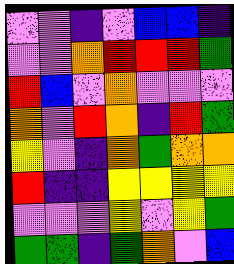[["violet", "violet", "indigo", "violet", "blue", "blue", "indigo"], ["violet", "violet", "orange", "red", "red", "red", "green"], ["red", "blue", "violet", "orange", "violet", "violet", "violet"], ["orange", "violet", "red", "orange", "indigo", "red", "green"], ["yellow", "violet", "indigo", "orange", "green", "orange", "orange"], ["red", "indigo", "indigo", "yellow", "yellow", "yellow", "yellow"], ["violet", "violet", "violet", "yellow", "violet", "yellow", "green"], ["green", "green", "indigo", "green", "orange", "violet", "blue"]]